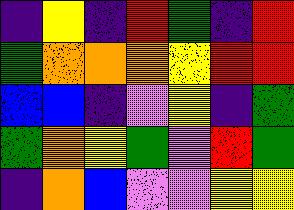[["indigo", "yellow", "indigo", "red", "green", "indigo", "red"], ["green", "orange", "orange", "orange", "yellow", "red", "red"], ["blue", "blue", "indigo", "violet", "yellow", "indigo", "green"], ["green", "orange", "yellow", "green", "violet", "red", "green"], ["indigo", "orange", "blue", "violet", "violet", "yellow", "yellow"]]